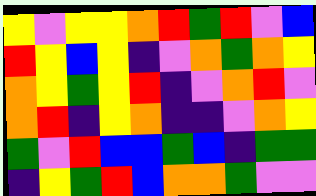[["yellow", "violet", "yellow", "yellow", "orange", "red", "green", "red", "violet", "blue"], ["red", "yellow", "blue", "yellow", "indigo", "violet", "orange", "green", "orange", "yellow"], ["orange", "yellow", "green", "yellow", "red", "indigo", "violet", "orange", "red", "violet"], ["orange", "red", "indigo", "yellow", "orange", "indigo", "indigo", "violet", "orange", "yellow"], ["green", "violet", "red", "blue", "blue", "green", "blue", "indigo", "green", "green"], ["indigo", "yellow", "green", "red", "blue", "orange", "orange", "green", "violet", "violet"]]